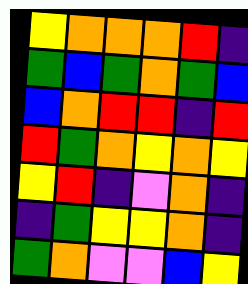[["yellow", "orange", "orange", "orange", "red", "indigo"], ["green", "blue", "green", "orange", "green", "blue"], ["blue", "orange", "red", "red", "indigo", "red"], ["red", "green", "orange", "yellow", "orange", "yellow"], ["yellow", "red", "indigo", "violet", "orange", "indigo"], ["indigo", "green", "yellow", "yellow", "orange", "indigo"], ["green", "orange", "violet", "violet", "blue", "yellow"]]